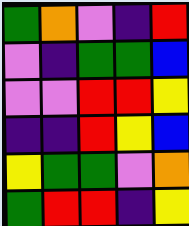[["green", "orange", "violet", "indigo", "red"], ["violet", "indigo", "green", "green", "blue"], ["violet", "violet", "red", "red", "yellow"], ["indigo", "indigo", "red", "yellow", "blue"], ["yellow", "green", "green", "violet", "orange"], ["green", "red", "red", "indigo", "yellow"]]